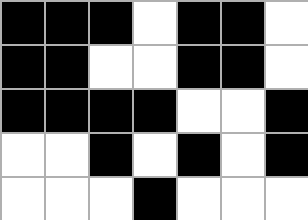[["black", "black", "black", "white", "black", "black", "white"], ["black", "black", "white", "white", "black", "black", "white"], ["black", "black", "black", "black", "white", "white", "black"], ["white", "white", "black", "white", "black", "white", "black"], ["white", "white", "white", "black", "white", "white", "white"]]